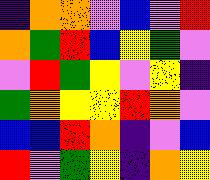[["indigo", "orange", "orange", "violet", "blue", "violet", "red"], ["orange", "green", "red", "blue", "yellow", "green", "violet"], ["violet", "red", "green", "yellow", "violet", "yellow", "indigo"], ["green", "orange", "yellow", "yellow", "red", "orange", "violet"], ["blue", "blue", "red", "orange", "indigo", "violet", "blue"], ["red", "violet", "green", "yellow", "indigo", "orange", "yellow"]]